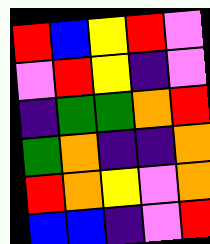[["red", "blue", "yellow", "red", "violet"], ["violet", "red", "yellow", "indigo", "violet"], ["indigo", "green", "green", "orange", "red"], ["green", "orange", "indigo", "indigo", "orange"], ["red", "orange", "yellow", "violet", "orange"], ["blue", "blue", "indigo", "violet", "red"]]